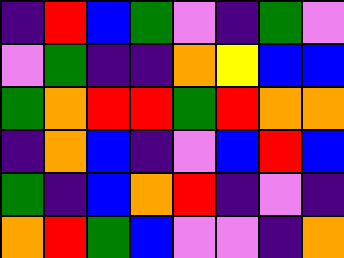[["indigo", "red", "blue", "green", "violet", "indigo", "green", "violet"], ["violet", "green", "indigo", "indigo", "orange", "yellow", "blue", "blue"], ["green", "orange", "red", "red", "green", "red", "orange", "orange"], ["indigo", "orange", "blue", "indigo", "violet", "blue", "red", "blue"], ["green", "indigo", "blue", "orange", "red", "indigo", "violet", "indigo"], ["orange", "red", "green", "blue", "violet", "violet", "indigo", "orange"]]